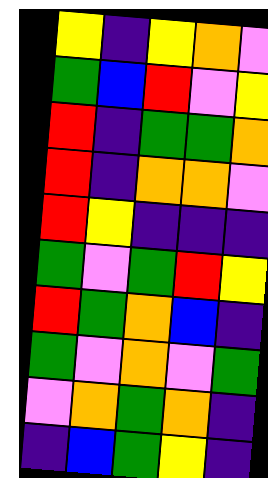[["yellow", "indigo", "yellow", "orange", "violet"], ["green", "blue", "red", "violet", "yellow"], ["red", "indigo", "green", "green", "orange"], ["red", "indigo", "orange", "orange", "violet"], ["red", "yellow", "indigo", "indigo", "indigo"], ["green", "violet", "green", "red", "yellow"], ["red", "green", "orange", "blue", "indigo"], ["green", "violet", "orange", "violet", "green"], ["violet", "orange", "green", "orange", "indigo"], ["indigo", "blue", "green", "yellow", "indigo"]]